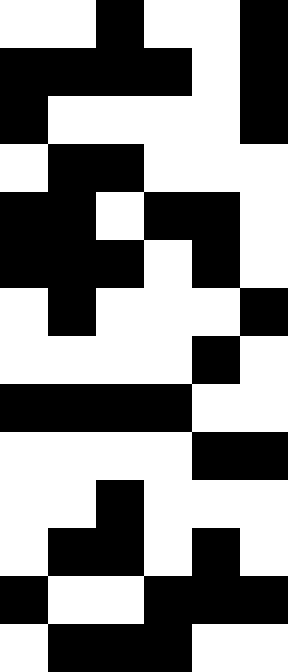[["white", "white", "black", "white", "white", "black"], ["black", "black", "black", "black", "white", "black"], ["black", "white", "white", "white", "white", "black"], ["white", "black", "black", "white", "white", "white"], ["black", "black", "white", "black", "black", "white"], ["black", "black", "black", "white", "black", "white"], ["white", "black", "white", "white", "white", "black"], ["white", "white", "white", "white", "black", "white"], ["black", "black", "black", "black", "white", "white"], ["white", "white", "white", "white", "black", "black"], ["white", "white", "black", "white", "white", "white"], ["white", "black", "black", "white", "black", "white"], ["black", "white", "white", "black", "black", "black"], ["white", "black", "black", "black", "white", "white"]]